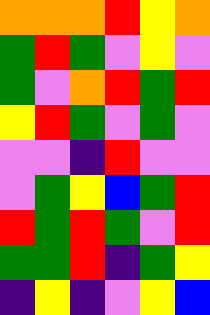[["orange", "orange", "orange", "red", "yellow", "orange"], ["green", "red", "green", "violet", "yellow", "violet"], ["green", "violet", "orange", "red", "green", "red"], ["yellow", "red", "green", "violet", "green", "violet"], ["violet", "violet", "indigo", "red", "violet", "violet"], ["violet", "green", "yellow", "blue", "green", "red"], ["red", "green", "red", "green", "violet", "red"], ["green", "green", "red", "indigo", "green", "yellow"], ["indigo", "yellow", "indigo", "violet", "yellow", "blue"]]